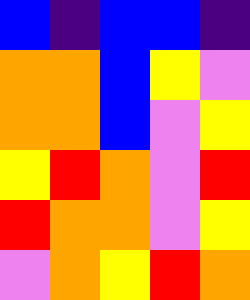[["blue", "indigo", "blue", "blue", "indigo"], ["orange", "orange", "blue", "yellow", "violet"], ["orange", "orange", "blue", "violet", "yellow"], ["yellow", "red", "orange", "violet", "red"], ["red", "orange", "orange", "violet", "yellow"], ["violet", "orange", "yellow", "red", "orange"]]